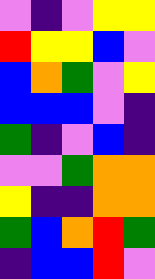[["violet", "indigo", "violet", "yellow", "yellow"], ["red", "yellow", "yellow", "blue", "violet"], ["blue", "orange", "green", "violet", "yellow"], ["blue", "blue", "blue", "violet", "indigo"], ["green", "indigo", "violet", "blue", "indigo"], ["violet", "violet", "green", "orange", "orange"], ["yellow", "indigo", "indigo", "orange", "orange"], ["green", "blue", "orange", "red", "green"], ["indigo", "blue", "blue", "red", "violet"]]